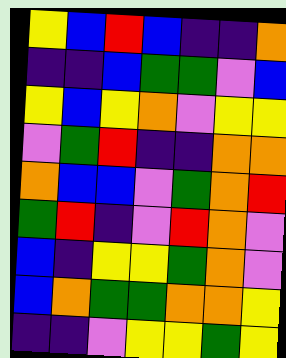[["yellow", "blue", "red", "blue", "indigo", "indigo", "orange"], ["indigo", "indigo", "blue", "green", "green", "violet", "blue"], ["yellow", "blue", "yellow", "orange", "violet", "yellow", "yellow"], ["violet", "green", "red", "indigo", "indigo", "orange", "orange"], ["orange", "blue", "blue", "violet", "green", "orange", "red"], ["green", "red", "indigo", "violet", "red", "orange", "violet"], ["blue", "indigo", "yellow", "yellow", "green", "orange", "violet"], ["blue", "orange", "green", "green", "orange", "orange", "yellow"], ["indigo", "indigo", "violet", "yellow", "yellow", "green", "yellow"]]